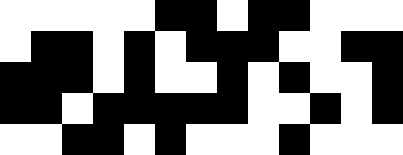[["white", "white", "white", "white", "white", "black", "black", "white", "black", "black", "white", "white", "white"], ["white", "black", "black", "white", "black", "white", "black", "black", "black", "white", "white", "black", "black"], ["black", "black", "black", "white", "black", "white", "white", "black", "white", "black", "white", "white", "black"], ["black", "black", "white", "black", "black", "black", "black", "black", "white", "white", "black", "white", "black"], ["white", "white", "black", "black", "white", "black", "white", "white", "white", "black", "white", "white", "white"]]